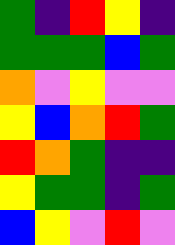[["green", "indigo", "red", "yellow", "indigo"], ["green", "green", "green", "blue", "green"], ["orange", "violet", "yellow", "violet", "violet"], ["yellow", "blue", "orange", "red", "green"], ["red", "orange", "green", "indigo", "indigo"], ["yellow", "green", "green", "indigo", "green"], ["blue", "yellow", "violet", "red", "violet"]]